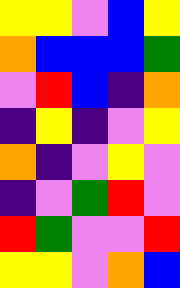[["yellow", "yellow", "violet", "blue", "yellow"], ["orange", "blue", "blue", "blue", "green"], ["violet", "red", "blue", "indigo", "orange"], ["indigo", "yellow", "indigo", "violet", "yellow"], ["orange", "indigo", "violet", "yellow", "violet"], ["indigo", "violet", "green", "red", "violet"], ["red", "green", "violet", "violet", "red"], ["yellow", "yellow", "violet", "orange", "blue"]]